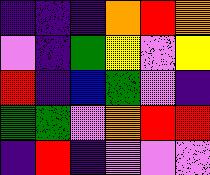[["indigo", "indigo", "indigo", "orange", "red", "orange"], ["violet", "indigo", "green", "yellow", "violet", "yellow"], ["red", "indigo", "blue", "green", "violet", "indigo"], ["green", "green", "violet", "orange", "red", "red"], ["indigo", "red", "indigo", "violet", "violet", "violet"]]